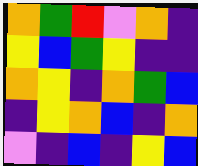[["orange", "green", "red", "violet", "orange", "indigo"], ["yellow", "blue", "green", "yellow", "indigo", "indigo"], ["orange", "yellow", "indigo", "orange", "green", "blue"], ["indigo", "yellow", "orange", "blue", "indigo", "orange"], ["violet", "indigo", "blue", "indigo", "yellow", "blue"]]